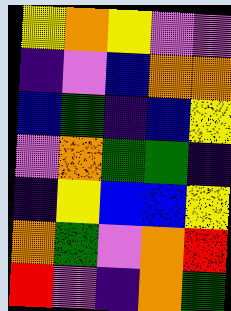[["yellow", "orange", "yellow", "violet", "violet"], ["indigo", "violet", "blue", "orange", "orange"], ["blue", "green", "indigo", "blue", "yellow"], ["violet", "orange", "green", "green", "indigo"], ["indigo", "yellow", "blue", "blue", "yellow"], ["orange", "green", "violet", "orange", "red"], ["red", "violet", "indigo", "orange", "green"]]